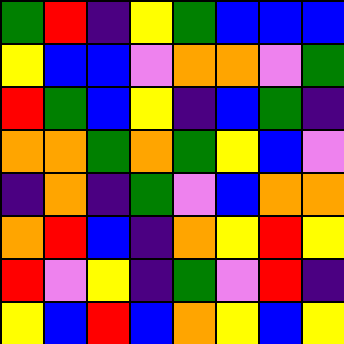[["green", "red", "indigo", "yellow", "green", "blue", "blue", "blue"], ["yellow", "blue", "blue", "violet", "orange", "orange", "violet", "green"], ["red", "green", "blue", "yellow", "indigo", "blue", "green", "indigo"], ["orange", "orange", "green", "orange", "green", "yellow", "blue", "violet"], ["indigo", "orange", "indigo", "green", "violet", "blue", "orange", "orange"], ["orange", "red", "blue", "indigo", "orange", "yellow", "red", "yellow"], ["red", "violet", "yellow", "indigo", "green", "violet", "red", "indigo"], ["yellow", "blue", "red", "blue", "orange", "yellow", "blue", "yellow"]]